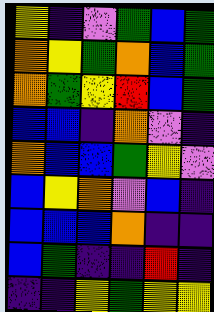[["yellow", "indigo", "violet", "green", "blue", "green"], ["orange", "yellow", "green", "orange", "blue", "green"], ["orange", "green", "yellow", "red", "blue", "green"], ["blue", "blue", "indigo", "orange", "violet", "indigo"], ["orange", "blue", "blue", "green", "yellow", "violet"], ["blue", "yellow", "orange", "violet", "blue", "indigo"], ["blue", "blue", "blue", "orange", "indigo", "indigo"], ["blue", "green", "indigo", "indigo", "red", "indigo"], ["indigo", "indigo", "yellow", "green", "yellow", "yellow"]]